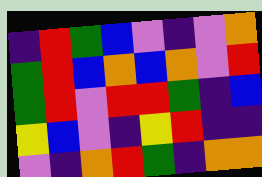[["indigo", "red", "green", "blue", "violet", "indigo", "violet", "orange"], ["green", "red", "blue", "orange", "blue", "orange", "violet", "red"], ["green", "red", "violet", "red", "red", "green", "indigo", "blue"], ["yellow", "blue", "violet", "indigo", "yellow", "red", "indigo", "indigo"], ["violet", "indigo", "orange", "red", "green", "indigo", "orange", "orange"]]